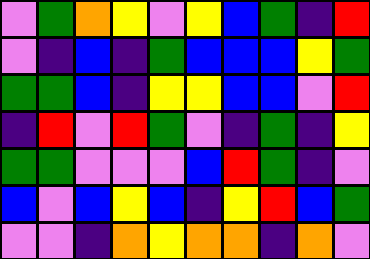[["violet", "green", "orange", "yellow", "violet", "yellow", "blue", "green", "indigo", "red"], ["violet", "indigo", "blue", "indigo", "green", "blue", "blue", "blue", "yellow", "green"], ["green", "green", "blue", "indigo", "yellow", "yellow", "blue", "blue", "violet", "red"], ["indigo", "red", "violet", "red", "green", "violet", "indigo", "green", "indigo", "yellow"], ["green", "green", "violet", "violet", "violet", "blue", "red", "green", "indigo", "violet"], ["blue", "violet", "blue", "yellow", "blue", "indigo", "yellow", "red", "blue", "green"], ["violet", "violet", "indigo", "orange", "yellow", "orange", "orange", "indigo", "orange", "violet"]]